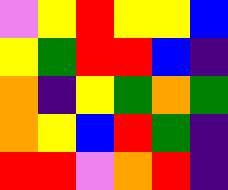[["violet", "yellow", "red", "yellow", "yellow", "blue"], ["yellow", "green", "red", "red", "blue", "indigo"], ["orange", "indigo", "yellow", "green", "orange", "green"], ["orange", "yellow", "blue", "red", "green", "indigo"], ["red", "red", "violet", "orange", "red", "indigo"]]